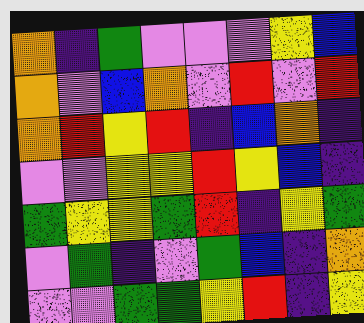[["orange", "indigo", "green", "violet", "violet", "violet", "yellow", "blue"], ["orange", "violet", "blue", "orange", "violet", "red", "violet", "red"], ["orange", "red", "yellow", "red", "indigo", "blue", "orange", "indigo"], ["violet", "violet", "yellow", "yellow", "red", "yellow", "blue", "indigo"], ["green", "yellow", "yellow", "green", "red", "indigo", "yellow", "green"], ["violet", "green", "indigo", "violet", "green", "blue", "indigo", "orange"], ["violet", "violet", "green", "green", "yellow", "red", "indigo", "yellow"]]